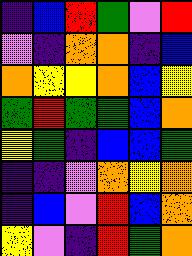[["indigo", "blue", "red", "green", "violet", "red"], ["violet", "indigo", "orange", "orange", "indigo", "blue"], ["orange", "yellow", "yellow", "orange", "blue", "yellow"], ["green", "red", "green", "green", "blue", "orange"], ["yellow", "green", "indigo", "blue", "blue", "green"], ["indigo", "indigo", "violet", "orange", "yellow", "orange"], ["indigo", "blue", "violet", "red", "blue", "orange"], ["yellow", "violet", "indigo", "red", "green", "orange"]]